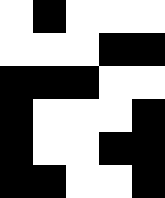[["white", "black", "white", "white", "white"], ["white", "white", "white", "black", "black"], ["black", "black", "black", "white", "white"], ["black", "white", "white", "white", "black"], ["black", "white", "white", "black", "black"], ["black", "black", "white", "white", "black"]]